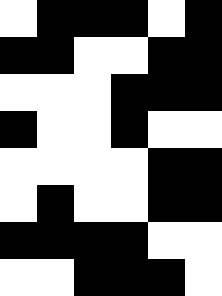[["white", "black", "black", "black", "white", "black"], ["black", "black", "white", "white", "black", "black"], ["white", "white", "white", "black", "black", "black"], ["black", "white", "white", "black", "white", "white"], ["white", "white", "white", "white", "black", "black"], ["white", "black", "white", "white", "black", "black"], ["black", "black", "black", "black", "white", "white"], ["white", "white", "black", "black", "black", "white"]]